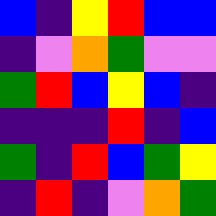[["blue", "indigo", "yellow", "red", "blue", "blue"], ["indigo", "violet", "orange", "green", "violet", "violet"], ["green", "red", "blue", "yellow", "blue", "indigo"], ["indigo", "indigo", "indigo", "red", "indigo", "blue"], ["green", "indigo", "red", "blue", "green", "yellow"], ["indigo", "red", "indigo", "violet", "orange", "green"]]